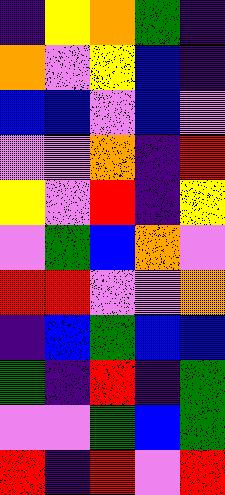[["indigo", "yellow", "orange", "green", "indigo"], ["orange", "violet", "yellow", "blue", "indigo"], ["blue", "blue", "violet", "blue", "violet"], ["violet", "violet", "orange", "indigo", "red"], ["yellow", "violet", "red", "indigo", "yellow"], ["violet", "green", "blue", "orange", "violet"], ["red", "red", "violet", "violet", "orange"], ["indigo", "blue", "green", "blue", "blue"], ["green", "indigo", "red", "indigo", "green"], ["violet", "violet", "green", "blue", "green"], ["red", "indigo", "red", "violet", "red"]]